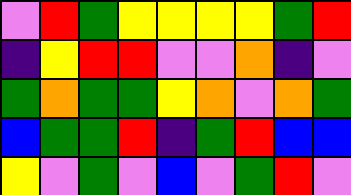[["violet", "red", "green", "yellow", "yellow", "yellow", "yellow", "green", "red"], ["indigo", "yellow", "red", "red", "violet", "violet", "orange", "indigo", "violet"], ["green", "orange", "green", "green", "yellow", "orange", "violet", "orange", "green"], ["blue", "green", "green", "red", "indigo", "green", "red", "blue", "blue"], ["yellow", "violet", "green", "violet", "blue", "violet", "green", "red", "violet"]]